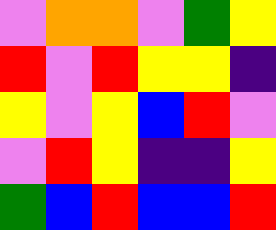[["violet", "orange", "orange", "violet", "green", "yellow"], ["red", "violet", "red", "yellow", "yellow", "indigo"], ["yellow", "violet", "yellow", "blue", "red", "violet"], ["violet", "red", "yellow", "indigo", "indigo", "yellow"], ["green", "blue", "red", "blue", "blue", "red"]]